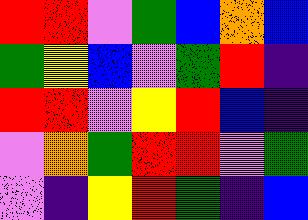[["red", "red", "violet", "green", "blue", "orange", "blue"], ["green", "yellow", "blue", "violet", "green", "red", "indigo"], ["red", "red", "violet", "yellow", "red", "blue", "indigo"], ["violet", "orange", "green", "red", "red", "violet", "green"], ["violet", "indigo", "yellow", "red", "green", "indigo", "blue"]]